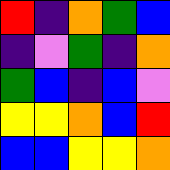[["red", "indigo", "orange", "green", "blue"], ["indigo", "violet", "green", "indigo", "orange"], ["green", "blue", "indigo", "blue", "violet"], ["yellow", "yellow", "orange", "blue", "red"], ["blue", "blue", "yellow", "yellow", "orange"]]